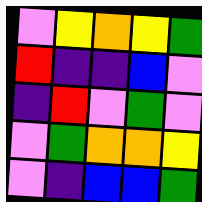[["violet", "yellow", "orange", "yellow", "green"], ["red", "indigo", "indigo", "blue", "violet"], ["indigo", "red", "violet", "green", "violet"], ["violet", "green", "orange", "orange", "yellow"], ["violet", "indigo", "blue", "blue", "green"]]